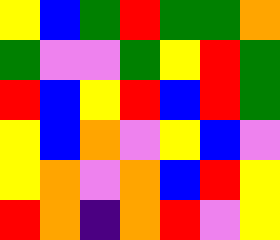[["yellow", "blue", "green", "red", "green", "green", "orange"], ["green", "violet", "violet", "green", "yellow", "red", "green"], ["red", "blue", "yellow", "red", "blue", "red", "green"], ["yellow", "blue", "orange", "violet", "yellow", "blue", "violet"], ["yellow", "orange", "violet", "orange", "blue", "red", "yellow"], ["red", "orange", "indigo", "orange", "red", "violet", "yellow"]]